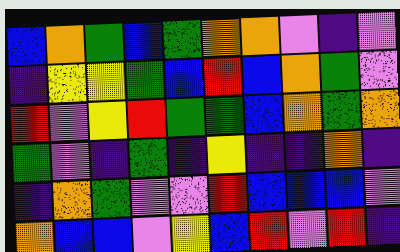[["blue", "orange", "green", "blue", "green", "orange", "orange", "violet", "indigo", "violet"], ["indigo", "yellow", "yellow", "green", "blue", "red", "blue", "orange", "green", "violet"], ["red", "violet", "yellow", "red", "green", "green", "blue", "orange", "green", "orange"], ["green", "violet", "indigo", "green", "indigo", "yellow", "indigo", "indigo", "orange", "indigo"], ["indigo", "orange", "green", "violet", "violet", "red", "blue", "blue", "blue", "violet"], ["orange", "blue", "blue", "violet", "yellow", "blue", "red", "violet", "red", "indigo"]]